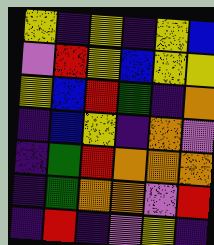[["yellow", "indigo", "yellow", "indigo", "yellow", "blue"], ["violet", "red", "yellow", "blue", "yellow", "yellow"], ["yellow", "blue", "red", "green", "indigo", "orange"], ["indigo", "blue", "yellow", "indigo", "orange", "violet"], ["indigo", "green", "red", "orange", "orange", "orange"], ["indigo", "green", "orange", "orange", "violet", "red"], ["indigo", "red", "indigo", "violet", "yellow", "indigo"]]